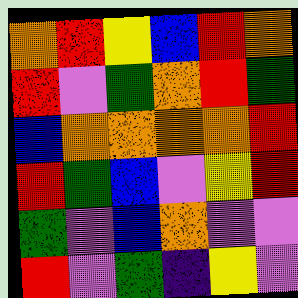[["orange", "red", "yellow", "blue", "red", "orange"], ["red", "violet", "green", "orange", "red", "green"], ["blue", "orange", "orange", "orange", "orange", "red"], ["red", "green", "blue", "violet", "yellow", "red"], ["green", "violet", "blue", "orange", "violet", "violet"], ["red", "violet", "green", "indigo", "yellow", "violet"]]